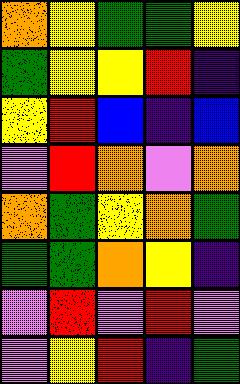[["orange", "yellow", "green", "green", "yellow"], ["green", "yellow", "yellow", "red", "indigo"], ["yellow", "red", "blue", "indigo", "blue"], ["violet", "red", "orange", "violet", "orange"], ["orange", "green", "yellow", "orange", "green"], ["green", "green", "orange", "yellow", "indigo"], ["violet", "red", "violet", "red", "violet"], ["violet", "yellow", "red", "indigo", "green"]]